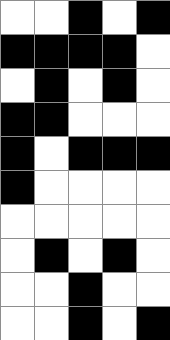[["white", "white", "black", "white", "black"], ["black", "black", "black", "black", "white"], ["white", "black", "white", "black", "white"], ["black", "black", "white", "white", "white"], ["black", "white", "black", "black", "black"], ["black", "white", "white", "white", "white"], ["white", "white", "white", "white", "white"], ["white", "black", "white", "black", "white"], ["white", "white", "black", "white", "white"], ["white", "white", "black", "white", "black"]]